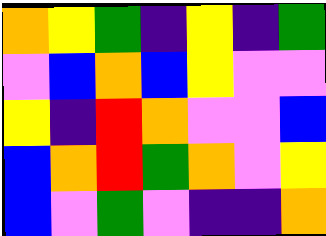[["orange", "yellow", "green", "indigo", "yellow", "indigo", "green"], ["violet", "blue", "orange", "blue", "yellow", "violet", "violet"], ["yellow", "indigo", "red", "orange", "violet", "violet", "blue"], ["blue", "orange", "red", "green", "orange", "violet", "yellow"], ["blue", "violet", "green", "violet", "indigo", "indigo", "orange"]]